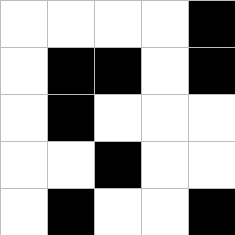[["white", "white", "white", "white", "black"], ["white", "black", "black", "white", "black"], ["white", "black", "white", "white", "white"], ["white", "white", "black", "white", "white"], ["white", "black", "white", "white", "black"]]